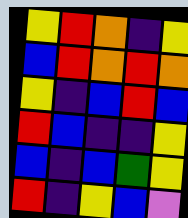[["yellow", "red", "orange", "indigo", "yellow"], ["blue", "red", "orange", "red", "orange"], ["yellow", "indigo", "blue", "red", "blue"], ["red", "blue", "indigo", "indigo", "yellow"], ["blue", "indigo", "blue", "green", "yellow"], ["red", "indigo", "yellow", "blue", "violet"]]